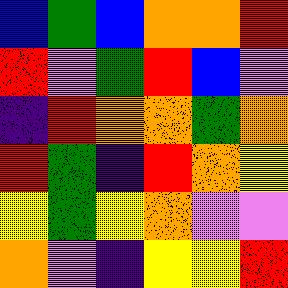[["blue", "green", "blue", "orange", "orange", "red"], ["red", "violet", "green", "red", "blue", "violet"], ["indigo", "red", "orange", "orange", "green", "orange"], ["red", "green", "indigo", "red", "orange", "yellow"], ["yellow", "green", "yellow", "orange", "violet", "violet"], ["orange", "violet", "indigo", "yellow", "yellow", "red"]]